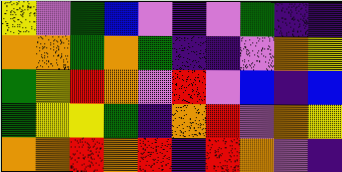[["yellow", "violet", "green", "blue", "violet", "indigo", "violet", "green", "indigo", "indigo"], ["orange", "orange", "green", "orange", "green", "indigo", "indigo", "violet", "orange", "yellow"], ["green", "yellow", "red", "orange", "violet", "red", "violet", "blue", "indigo", "blue"], ["green", "yellow", "yellow", "green", "indigo", "orange", "red", "violet", "orange", "yellow"], ["orange", "orange", "red", "orange", "red", "indigo", "red", "orange", "violet", "indigo"]]